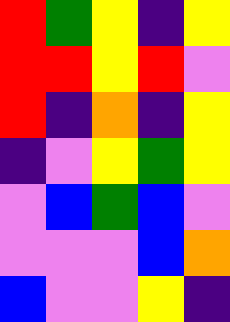[["red", "green", "yellow", "indigo", "yellow"], ["red", "red", "yellow", "red", "violet"], ["red", "indigo", "orange", "indigo", "yellow"], ["indigo", "violet", "yellow", "green", "yellow"], ["violet", "blue", "green", "blue", "violet"], ["violet", "violet", "violet", "blue", "orange"], ["blue", "violet", "violet", "yellow", "indigo"]]